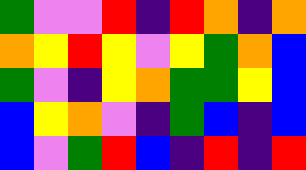[["green", "violet", "violet", "red", "indigo", "red", "orange", "indigo", "orange"], ["orange", "yellow", "red", "yellow", "violet", "yellow", "green", "orange", "blue"], ["green", "violet", "indigo", "yellow", "orange", "green", "green", "yellow", "blue"], ["blue", "yellow", "orange", "violet", "indigo", "green", "blue", "indigo", "blue"], ["blue", "violet", "green", "red", "blue", "indigo", "red", "indigo", "red"]]